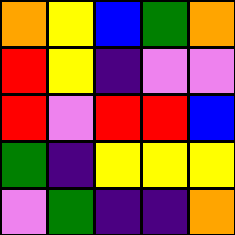[["orange", "yellow", "blue", "green", "orange"], ["red", "yellow", "indigo", "violet", "violet"], ["red", "violet", "red", "red", "blue"], ["green", "indigo", "yellow", "yellow", "yellow"], ["violet", "green", "indigo", "indigo", "orange"]]